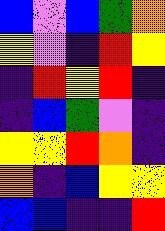[["blue", "violet", "blue", "green", "orange"], ["yellow", "violet", "indigo", "red", "yellow"], ["indigo", "red", "yellow", "red", "indigo"], ["indigo", "blue", "green", "violet", "indigo"], ["yellow", "yellow", "red", "orange", "indigo"], ["orange", "indigo", "blue", "yellow", "yellow"], ["blue", "blue", "indigo", "indigo", "red"]]